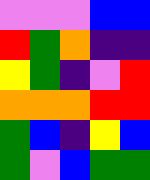[["violet", "violet", "violet", "blue", "blue"], ["red", "green", "orange", "indigo", "indigo"], ["yellow", "green", "indigo", "violet", "red"], ["orange", "orange", "orange", "red", "red"], ["green", "blue", "indigo", "yellow", "blue"], ["green", "violet", "blue", "green", "green"]]